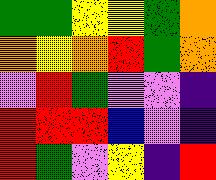[["green", "green", "yellow", "yellow", "green", "orange"], ["orange", "yellow", "orange", "red", "green", "orange"], ["violet", "red", "green", "violet", "violet", "indigo"], ["red", "red", "red", "blue", "violet", "indigo"], ["red", "green", "violet", "yellow", "indigo", "red"]]